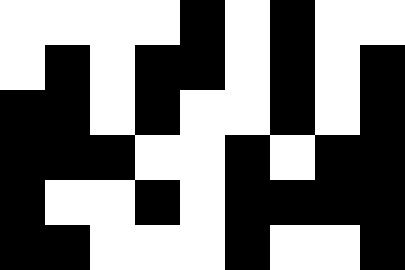[["white", "white", "white", "white", "black", "white", "black", "white", "white"], ["white", "black", "white", "black", "black", "white", "black", "white", "black"], ["black", "black", "white", "black", "white", "white", "black", "white", "black"], ["black", "black", "black", "white", "white", "black", "white", "black", "black"], ["black", "white", "white", "black", "white", "black", "black", "black", "black"], ["black", "black", "white", "white", "white", "black", "white", "white", "black"]]